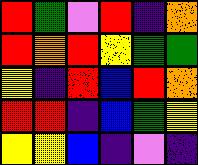[["red", "green", "violet", "red", "indigo", "orange"], ["red", "orange", "red", "yellow", "green", "green"], ["yellow", "indigo", "red", "blue", "red", "orange"], ["red", "red", "indigo", "blue", "green", "yellow"], ["yellow", "yellow", "blue", "indigo", "violet", "indigo"]]